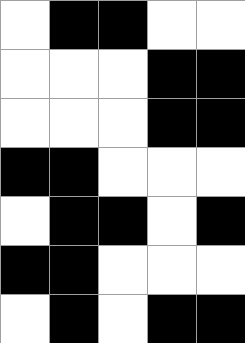[["white", "black", "black", "white", "white"], ["white", "white", "white", "black", "black"], ["white", "white", "white", "black", "black"], ["black", "black", "white", "white", "white"], ["white", "black", "black", "white", "black"], ["black", "black", "white", "white", "white"], ["white", "black", "white", "black", "black"]]